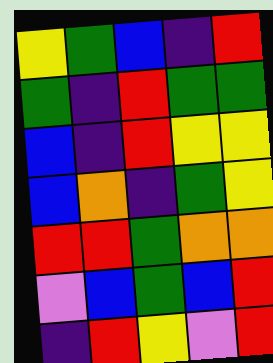[["yellow", "green", "blue", "indigo", "red"], ["green", "indigo", "red", "green", "green"], ["blue", "indigo", "red", "yellow", "yellow"], ["blue", "orange", "indigo", "green", "yellow"], ["red", "red", "green", "orange", "orange"], ["violet", "blue", "green", "blue", "red"], ["indigo", "red", "yellow", "violet", "red"]]